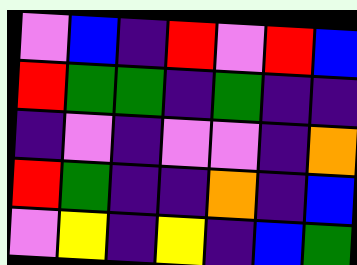[["violet", "blue", "indigo", "red", "violet", "red", "blue"], ["red", "green", "green", "indigo", "green", "indigo", "indigo"], ["indigo", "violet", "indigo", "violet", "violet", "indigo", "orange"], ["red", "green", "indigo", "indigo", "orange", "indigo", "blue"], ["violet", "yellow", "indigo", "yellow", "indigo", "blue", "green"]]